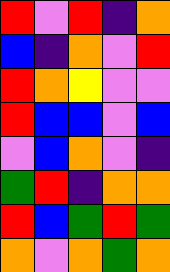[["red", "violet", "red", "indigo", "orange"], ["blue", "indigo", "orange", "violet", "red"], ["red", "orange", "yellow", "violet", "violet"], ["red", "blue", "blue", "violet", "blue"], ["violet", "blue", "orange", "violet", "indigo"], ["green", "red", "indigo", "orange", "orange"], ["red", "blue", "green", "red", "green"], ["orange", "violet", "orange", "green", "orange"]]